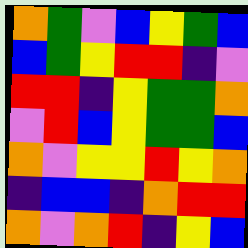[["orange", "green", "violet", "blue", "yellow", "green", "blue"], ["blue", "green", "yellow", "red", "red", "indigo", "violet"], ["red", "red", "indigo", "yellow", "green", "green", "orange"], ["violet", "red", "blue", "yellow", "green", "green", "blue"], ["orange", "violet", "yellow", "yellow", "red", "yellow", "orange"], ["indigo", "blue", "blue", "indigo", "orange", "red", "red"], ["orange", "violet", "orange", "red", "indigo", "yellow", "blue"]]